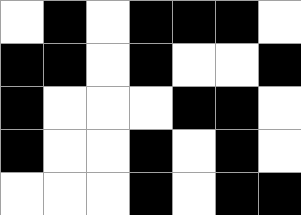[["white", "black", "white", "black", "black", "black", "white"], ["black", "black", "white", "black", "white", "white", "black"], ["black", "white", "white", "white", "black", "black", "white"], ["black", "white", "white", "black", "white", "black", "white"], ["white", "white", "white", "black", "white", "black", "black"]]